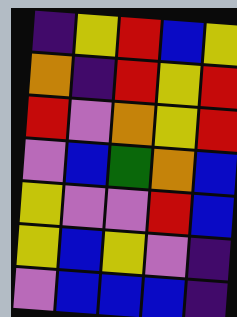[["indigo", "yellow", "red", "blue", "yellow"], ["orange", "indigo", "red", "yellow", "red"], ["red", "violet", "orange", "yellow", "red"], ["violet", "blue", "green", "orange", "blue"], ["yellow", "violet", "violet", "red", "blue"], ["yellow", "blue", "yellow", "violet", "indigo"], ["violet", "blue", "blue", "blue", "indigo"]]